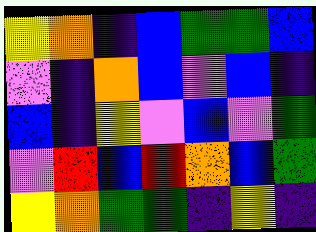[["yellow", "orange", "indigo", "blue", "green", "green", "blue"], ["violet", "indigo", "orange", "blue", "violet", "blue", "indigo"], ["blue", "indigo", "yellow", "violet", "blue", "violet", "green"], ["violet", "red", "blue", "red", "orange", "blue", "green"], ["yellow", "orange", "green", "green", "indigo", "yellow", "indigo"]]